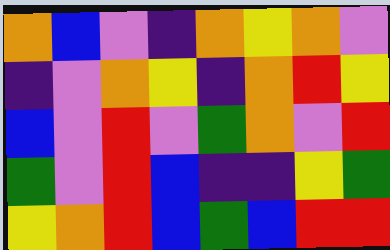[["orange", "blue", "violet", "indigo", "orange", "yellow", "orange", "violet"], ["indigo", "violet", "orange", "yellow", "indigo", "orange", "red", "yellow"], ["blue", "violet", "red", "violet", "green", "orange", "violet", "red"], ["green", "violet", "red", "blue", "indigo", "indigo", "yellow", "green"], ["yellow", "orange", "red", "blue", "green", "blue", "red", "red"]]